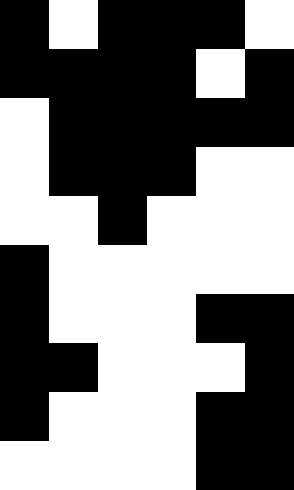[["black", "white", "black", "black", "black", "white"], ["black", "black", "black", "black", "white", "black"], ["white", "black", "black", "black", "black", "black"], ["white", "black", "black", "black", "white", "white"], ["white", "white", "black", "white", "white", "white"], ["black", "white", "white", "white", "white", "white"], ["black", "white", "white", "white", "black", "black"], ["black", "black", "white", "white", "white", "black"], ["black", "white", "white", "white", "black", "black"], ["white", "white", "white", "white", "black", "black"]]